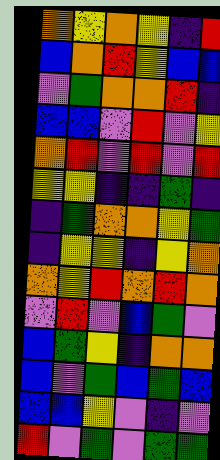[["orange", "yellow", "orange", "yellow", "indigo", "red"], ["blue", "orange", "red", "yellow", "blue", "blue"], ["violet", "green", "orange", "orange", "red", "indigo"], ["blue", "blue", "violet", "red", "violet", "yellow"], ["orange", "red", "violet", "red", "violet", "red"], ["yellow", "yellow", "indigo", "indigo", "green", "indigo"], ["indigo", "green", "orange", "orange", "yellow", "green"], ["indigo", "yellow", "yellow", "indigo", "yellow", "orange"], ["orange", "yellow", "red", "orange", "red", "orange"], ["violet", "red", "violet", "blue", "green", "violet"], ["blue", "green", "yellow", "indigo", "orange", "orange"], ["blue", "violet", "green", "blue", "green", "blue"], ["blue", "blue", "yellow", "violet", "indigo", "violet"], ["red", "violet", "green", "violet", "green", "green"]]